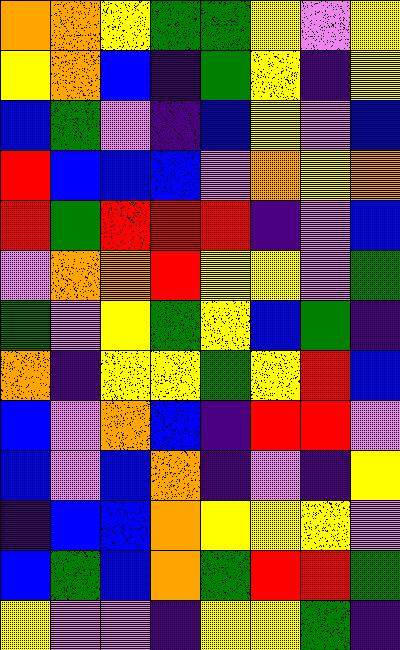[["orange", "orange", "yellow", "green", "green", "yellow", "violet", "yellow"], ["yellow", "orange", "blue", "indigo", "green", "yellow", "indigo", "yellow"], ["blue", "green", "violet", "indigo", "blue", "yellow", "violet", "blue"], ["red", "blue", "blue", "blue", "violet", "orange", "yellow", "orange"], ["red", "green", "red", "red", "red", "indigo", "violet", "blue"], ["violet", "orange", "orange", "red", "yellow", "yellow", "violet", "green"], ["green", "violet", "yellow", "green", "yellow", "blue", "green", "indigo"], ["orange", "indigo", "yellow", "yellow", "green", "yellow", "red", "blue"], ["blue", "violet", "orange", "blue", "indigo", "red", "red", "violet"], ["blue", "violet", "blue", "orange", "indigo", "violet", "indigo", "yellow"], ["indigo", "blue", "blue", "orange", "yellow", "yellow", "yellow", "violet"], ["blue", "green", "blue", "orange", "green", "red", "red", "green"], ["yellow", "violet", "violet", "indigo", "yellow", "yellow", "green", "indigo"]]